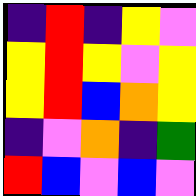[["indigo", "red", "indigo", "yellow", "violet"], ["yellow", "red", "yellow", "violet", "yellow"], ["yellow", "red", "blue", "orange", "yellow"], ["indigo", "violet", "orange", "indigo", "green"], ["red", "blue", "violet", "blue", "violet"]]